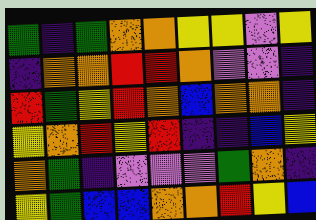[["green", "indigo", "green", "orange", "orange", "yellow", "yellow", "violet", "yellow"], ["indigo", "orange", "orange", "red", "red", "orange", "violet", "violet", "indigo"], ["red", "green", "yellow", "red", "orange", "blue", "orange", "orange", "indigo"], ["yellow", "orange", "red", "yellow", "red", "indigo", "indigo", "blue", "yellow"], ["orange", "green", "indigo", "violet", "violet", "violet", "green", "orange", "indigo"], ["yellow", "green", "blue", "blue", "orange", "orange", "red", "yellow", "blue"]]